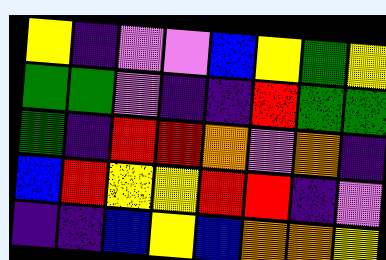[["yellow", "indigo", "violet", "violet", "blue", "yellow", "green", "yellow"], ["green", "green", "violet", "indigo", "indigo", "red", "green", "green"], ["green", "indigo", "red", "red", "orange", "violet", "orange", "indigo"], ["blue", "red", "yellow", "yellow", "red", "red", "indigo", "violet"], ["indigo", "indigo", "blue", "yellow", "blue", "orange", "orange", "yellow"]]